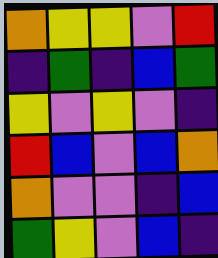[["orange", "yellow", "yellow", "violet", "red"], ["indigo", "green", "indigo", "blue", "green"], ["yellow", "violet", "yellow", "violet", "indigo"], ["red", "blue", "violet", "blue", "orange"], ["orange", "violet", "violet", "indigo", "blue"], ["green", "yellow", "violet", "blue", "indigo"]]